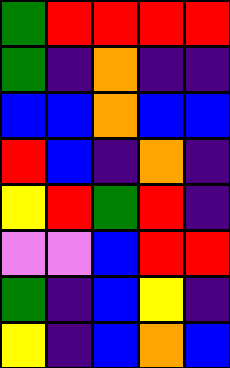[["green", "red", "red", "red", "red"], ["green", "indigo", "orange", "indigo", "indigo"], ["blue", "blue", "orange", "blue", "blue"], ["red", "blue", "indigo", "orange", "indigo"], ["yellow", "red", "green", "red", "indigo"], ["violet", "violet", "blue", "red", "red"], ["green", "indigo", "blue", "yellow", "indigo"], ["yellow", "indigo", "blue", "orange", "blue"]]